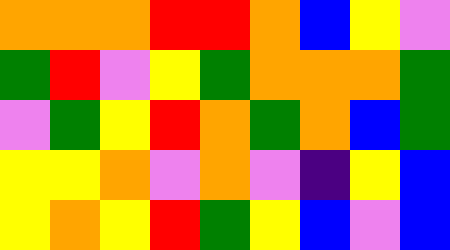[["orange", "orange", "orange", "red", "red", "orange", "blue", "yellow", "violet"], ["green", "red", "violet", "yellow", "green", "orange", "orange", "orange", "green"], ["violet", "green", "yellow", "red", "orange", "green", "orange", "blue", "green"], ["yellow", "yellow", "orange", "violet", "orange", "violet", "indigo", "yellow", "blue"], ["yellow", "orange", "yellow", "red", "green", "yellow", "blue", "violet", "blue"]]